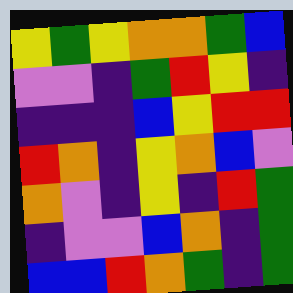[["yellow", "green", "yellow", "orange", "orange", "green", "blue"], ["violet", "violet", "indigo", "green", "red", "yellow", "indigo"], ["indigo", "indigo", "indigo", "blue", "yellow", "red", "red"], ["red", "orange", "indigo", "yellow", "orange", "blue", "violet"], ["orange", "violet", "indigo", "yellow", "indigo", "red", "green"], ["indigo", "violet", "violet", "blue", "orange", "indigo", "green"], ["blue", "blue", "red", "orange", "green", "indigo", "green"]]